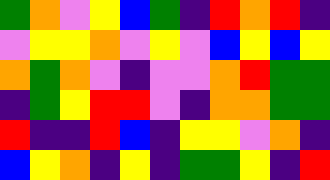[["green", "orange", "violet", "yellow", "blue", "green", "indigo", "red", "orange", "red", "indigo"], ["violet", "yellow", "yellow", "orange", "violet", "yellow", "violet", "blue", "yellow", "blue", "yellow"], ["orange", "green", "orange", "violet", "indigo", "violet", "violet", "orange", "red", "green", "green"], ["indigo", "green", "yellow", "red", "red", "violet", "indigo", "orange", "orange", "green", "green"], ["red", "indigo", "indigo", "red", "blue", "indigo", "yellow", "yellow", "violet", "orange", "indigo"], ["blue", "yellow", "orange", "indigo", "yellow", "indigo", "green", "green", "yellow", "indigo", "red"]]